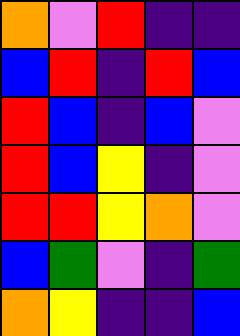[["orange", "violet", "red", "indigo", "indigo"], ["blue", "red", "indigo", "red", "blue"], ["red", "blue", "indigo", "blue", "violet"], ["red", "blue", "yellow", "indigo", "violet"], ["red", "red", "yellow", "orange", "violet"], ["blue", "green", "violet", "indigo", "green"], ["orange", "yellow", "indigo", "indigo", "blue"]]